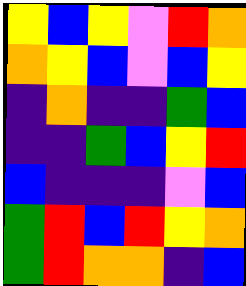[["yellow", "blue", "yellow", "violet", "red", "orange"], ["orange", "yellow", "blue", "violet", "blue", "yellow"], ["indigo", "orange", "indigo", "indigo", "green", "blue"], ["indigo", "indigo", "green", "blue", "yellow", "red"], ["blue", "indigo", "indigo", "indigo", "violet", "blue"], ["green", "red", "blue", "red", "yellow", "orange"], ["green", "red", "orange", "orange", "indigo", "blue"]]